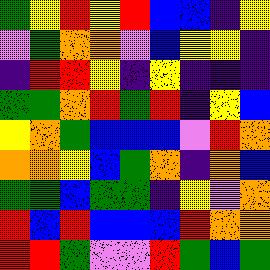[["green", "yellow", "red", "yellow", "red", "blue", "blue", "indigo", "yellow"], ["violet", "green", "orange", "orange", "violet", "blue", "yellow", "yellow", "indigo"], ["indigo", "red", "red", "yellow", "indigo", "yellow", "indigo", "indigo", "indigo"], ["green", "green", "orange", "red", "green", "red", "indigo", "yellow", "blue"], ["yellow", "orange", "green", "blue", "blue", "blue", "violet", "red", "orange"], ["orange", "orange", "yellow", "blue", "green", "orange", "indigo", "orange", "blue"], ["green", "green", "blue", "green", "green", "indigo", "yellow", "violet", "orange"], ["red", "blue", "red", "blue", "blue", "blue", "red", "orange", "orange"], ["red", "red", "green", "violet", "violet", "red", "green", "blue", "green"]]